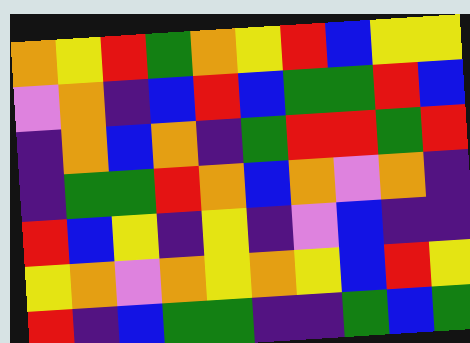[["orange", "yellow", "red", "green", "orange", "yellow", "red", "blue", "yellow", "yellow"], ["violet", "orange", "indigo", "blue", "red", "blue", "green", "green", "red", "blue"], ["indigo", "orange", "blue", "orange", "indigo", "green", "red", "red", "green", "red"], ["indigo", "green", "green", "red", "orange", "blue", "orange", "violet", "orange", "indigo"], ["red", "blue", "yellow", "indigo", "yellow", "indigo", "violet", "blue", "indigo", "indigo"], ["yellow", "orange", "violet", "orange", "yellow", "orange", "yellow", "blue", "red", "yellow"], ["red", "indigo", "blue", "green", "green", "indigo", "indigo", "green", "blue", "green"]]